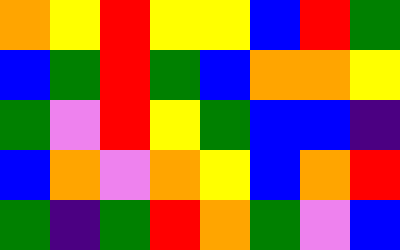[["orange", "yellow", "red", "yellow", "yellow", "blue", "red", "green"], ["blue", "green", "red", "green", "blue", "orange", "orange", "yellow"], ["green", "violet", "red", "yellow", "green", "blue", "blue", "indigo"], ["blue", "orange", "violet", "orange", "yellow", "blue", "orange", "red"], ["green", "indigo", "green", "red", "orange", "green", "violet", "blue"]]